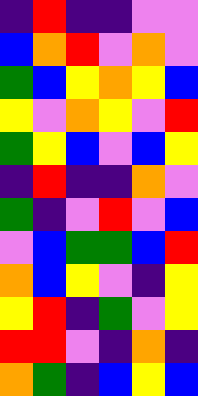[["indigo", "red", "indigo", "indigo", "violet", "violet"], ["blue", "orange", "red", "violet", "orange", "violet"], ["green", "blue", "yellow", "orange", "yellow", "blue"], ["yellow", "violet", "orange", "yellow", "violet", "red"], ["green", "yellow", "blue", "violet", "blue", "yellow"], ["indigo", "red", "indigo", "indigo", "orange", "violet"], ["green", "indigo", "violet", "red", "violet", "blue"], ["violet", "blue", "green", "green", "blue", "red"], ["orange", "blue", "yellow", "violet", "indigo", "yellow"], ["yellow", "red", "indigo", "green", "violet", "yellow"], ["red", "red", "violet", "indigo", "orange", "indigo"], ["orange", "green", "indigo", "blue", "yellow", "blue"]]